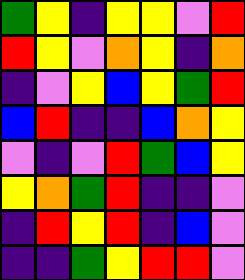[["green", "yellow", "indigo", "yellow", "yellow", "violet", "red"], ["red", "yellow", "violet", "orange", "yellow", "indigo", "orange"], ["indigo", "violet", "yellow", "blue", "yellow", "green", "red"], ["blue", "red", "indigo", "indigo", "blue", "orange", "yellow"], ["violet", "indigo", "violet", "red", "green", "blue", "yellow"], ["yellow", "orange", "green", "red", "indigo", "indigo", "violet"], ["indigo", "red", "yellow", "red", "indigo", "blue", "violet"], ["indigo", "indigo", "green", "yellow", "red", "red", "violet"]]